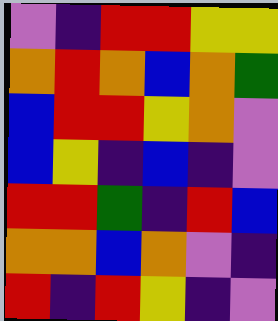[["violet", "indigo", "red", "red", "yellow", "yellow"], ["orange", "red", "orange", "blue", "orange", "green"], ["blue", "red", "red", "yellow", "orange", "violet"], ["blue", "yellow", "indigo", "blue", "indigo", "violet"], ["red", "red", "green", "indigo", "red", "blue"], ["orange", "orange", "blue", "orange", "violet", "indigo"], ["red", "indigo", "red", "yellow", "indigo", "violet"]]